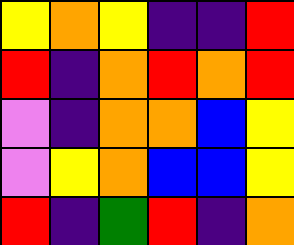[["yellow", "orange", "yellow", "indigo", "indigo", "red"], ["red", "indigo", "orange", "red", "orange", "red"], ["violet", "indigo", "orange", "orange", "blue", "yellow"], ["violet", "yellow", "orange", "blue", "blue", "yellow"], ["red", "indigo", "green", "red", "indigo", "orange"]]